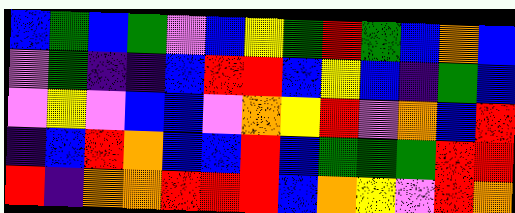[["blue", "green", "blue", "green", "violet", "blue", "yellow", "green", "red", "green", "blue", "orange", "blue"], ["violet", "green", "indigo", "indigo", "blue", "red", "red", "blue", "yellow", "blue", "indigo", "green", "blue"], ["violet", "yellow", "violet", "blue", "blue", "violet", "orange", "yellow", "red", "violet", "orange", "blue", "red"], ["indigo", "blue", "red", "orange", "blue", "blue", "red", "blue", "green", "green", "green", "red", "red"], ["red", "indigo", "orange", "orange", "red", "red", "red", "blue", "orange", "yellow", "violet", "red", "orange"]]